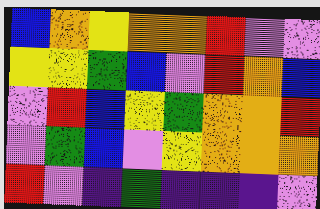[["blue", "orange", "yellow", "orange", "orange", "red", "violet", "violet"], ["yellow", "yellow", "green", "blue", "violet", "red", "orange", "blue"], ["violet", "red", "blue", "yellow", "green", "orange", "orange", "red"], ["violet", "green", "blue", "violet", "yellow", "orange", "orange", "orange"], ["red", "violet", "indigo", "green", "indigo", "indigo", "indigo", "violet"]]